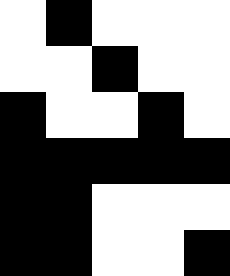[["white", "black", "white", "white", "white"], ["white", "white", "black", "white", "white"], ["black", "white", "white", "black", "white"], ["black", "black", "black", "black", "black"], ["black", "black", "white", "white", "white"], ["black", "black", "white", "white", "black"]]